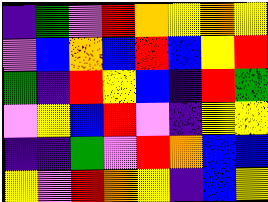[["indigo", "green", "violet", "red", "orange", "yellow", "orange", "yellow"], ["violet", "blue", "orange", "blue", "red", "blue", "yellow", "red"], ["green", "indigo", "red", "yellow", "blue", "indigo", "red", "green"], ["violet", "yellow", "blue", "red", "violet", "indigo", "yellow", "yellow"], ["indigo", "indigo", "green", "violet", "red", "orange", "blue", "blue"], ["yellow", "violet", "red", "orange", "yellow", "indigo", "blue", "yellow"]]